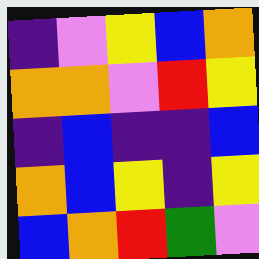[["indigo", "violet", "yellow", "blue", "orange"], ["orange", "orange", "violet", "red", "yellow"], ["indigo", "blue", "indigo", "indigo", "blue"], ["orange", "blue", "yellow", "indigo", "yellow"], ["blue", "orange", "red", "green", "violet"]]